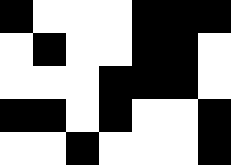[["black", "white", "white", "white", "black", "black", "black"], ["white", "black", "white", "white", "black", "black", "white"], ["white", "white", "white", "black", "black", "black", "white"], ["black", "black", "white", "black", "white", "white", "black"], ["white", "white", "black", "white", "white", "white", "black"]]